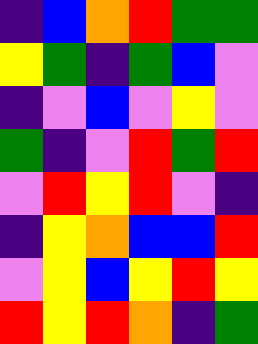[["indigo", "blue", "orange", "red", "green", "green"], ["yellow", "green", "indigo", "green", "blue", "violet"], ["indigo", "violet", "blue", "violet", "yellow", "violet"], ["green", "indigo", "violet", "red", "green", "red"], ["violet", "red", "yellow", "red", "violet", "indigo"], ["indigo", "yellow", "orange", "blue", "blue", "red"], ["violet", "yellow", "blue", "yellow", "red", "yellow"], ["red", "yellow", "red", "orange", "indigo", "green"]]